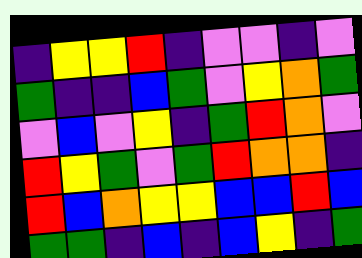[["indigo", "yellow", "yellow", "red", "indigo", "violet", "violet", "indigo", "violet"], ["green", "indigo", "indigo", "blue", "green", "violet", "yellow", "orange", "green"], ["violet", "blue", "violet", "yellow", "indigo", "green", "red", "orange", "violet"], ["red", "yellow", "green", "violet", "green", "red", "orange", "orange", "indigo"], ["red", "blue", "orange", "yellow", "yellow", "blue", "blue", "red", "blue"], ["green", "green", "indigo", "blue", "indigo", "blue", "yellow", "indigo", "green"]]